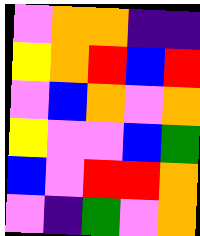[["violet", "orange", "orange", "indigo", "indigo"], ["yellow", "orange", "red", "blue", "red"], ["violet", "blue", "orange", "violet", "orange"], ["yellow", "violet", "violet", "blue", "green"], ["blue", "violet", "red", "red", "orange"], ["violet", "indigo", "green", "violet", "orange"]]